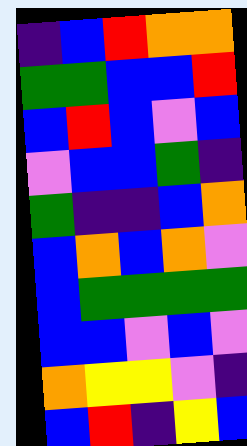[["indigo", "blue", "red", "orange", "orange"], ["green", "green", "blue", "blue", "red"], ["blue", "red", "blue", "violet", "blue"], ["violet", "blue", "blue", "green", "indigo"], ["green", "indigo", "indigo", "blue", "orange"], ["blue", "orange", "blue", "orange", "violet"], ["blue", "green", "green", "green", "green"], ["blue", "blue", "violet", "blue", "violet"], ["orange", "yellow", "yellow", "violet", "indigo"], ["blue", "red", "indigo", "yellow", "blue"]]